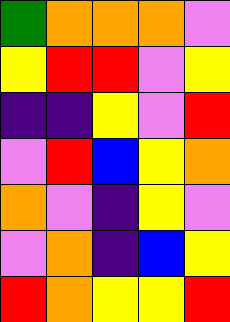[["green", "orange", "orange", "orange", "violet"], ["yellow", "red", "red", "violet", "yellow"], ["indigo", "indigo", "yellow", "violet", "red"], ["violet", "red", "blue", "yellow", "orange"], ["orange", "violet", "indigo", "yellow", "violet"], ["violet", "orange", "indigo", "blue", "yellow"], ["red", "orange", "yellow", "yellow", "red"]]